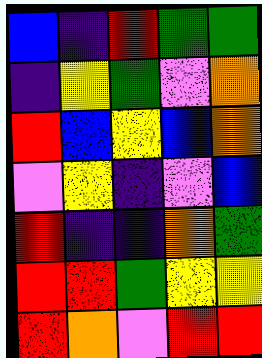[["blue", "indigo", "red", "green", "green"], ["indigo", "yellow", "green", "violet", "orange"], ["red", "blue", "yellow", "blue", "orange"], ["violet", "yellow", "indigo", "violet", "blue"], ["red", "indigo", "indigo", "orange", "green"], ["red", "red", "green", "yellow", "yellow"], ["red", "orange", "violet", "red", "red"]]